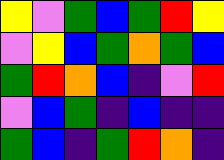[["yellow", "violet", "green", "blue", "green", "red", "yellow"], ["violet", "yellow", "blue", "green", "orange", "green", "blue"], ["green", "red", "orange", "blue", "indigo", "violet", "red"], ["violet", "blue", "green", "indigo", "blue", "indigo", "indigo"], ["green", "blue", "indigo", "green", "red", "orange", "indigo"]]